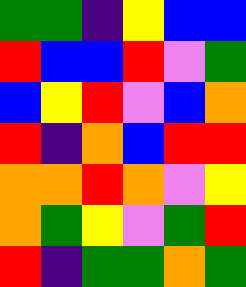[["green", "green", "indigo", "yellow", "blue", "blue"], ["red", "blue", "blue", "red", "violet", "green"], ["blue", "yellow", "red", "violet", "blue", "orange"], ["red", "indigo", "orange", "blue", "red", "red"], ["orange", "orange", "red", "orange", "violet", "yellow"], ["orange", "green", "yellow", "violet", "green", "red"], ["red", "indigo", "green", "green", "orange", "green"]]